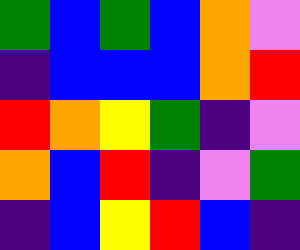[["green", "blue", "green", "blue", "orange", "violet"], ["indigo", "blue", "blue", "blue", "orange", "red"], ["red", "orange", "yellow", "green", "indigo", "violet"], ["orange", "blue", "red", "indigo", "violet", "green"], ["indigo", "blue", "yellow", "red", "blue", "indigo"]]